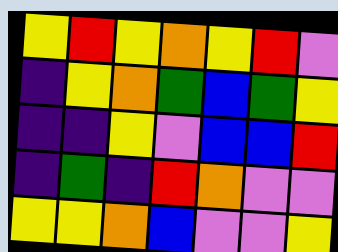[["yellow", "red", "yellow", "orange", "yellow", "red", "violet"], ["indigo", "yellow", "orange", "green", "blue", "green", "yellow"], ["indigo", "indigo", "yellow", "violet", "blue", "blue", "red"], ["indigo", "green", "indigo", "red", "orange", "violet", "violet"], ["yellow", "yellow", "orange", "blue", "violet", "violet", "yellow"]]